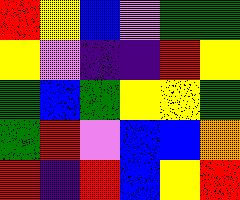[["red", "yellow", "blue", "violet", "green", "green"], ["yellow", "violet", "indigo", "indigo", "red", "yellow"], ["green", "blue", "green", "yellow", "yellow", "green"], ["green", "red", "violet", "blue", "blue", "orange"], ["red", "indigo", "red", "blue", "yellow", "red"]]